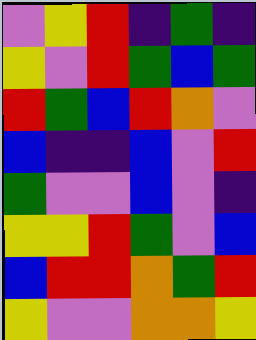[["violet", "yellow", "red", "indigo", "green", "indigo"], ["yellow", "violet", "red", "green", "blue", "green"], ["red", "green", "blue", "red", "orange", "violet"], ["blue", "indigo", "indigo", "blue", "violet", "red"], ["green", "violet", "violet", "blue", "violet", "indigo"], ["yellow", "yellow", "red", "green", "violet", "blue"], ["blue", "red", "red", "orange", "green", "red"], ["yellow", "violet", "violet", "orange", "orange", "yellow"]]